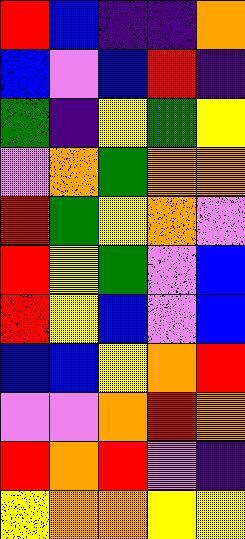[["red", "blue", "indigo", "indigo", "orange"], ["blue", "violet", "blue", "red", "indigo"], ["green", "indigo", "yellow", "green", "yellow"], ["violet", "orange", "green", "orange", "orange"], ["red", "green", "yellow", "orange", "violet"], ["red", "yellow", "green", "violet", "blue"], ["red", "yellow", "blue", "violet", "blue"], ["blue", "blue", "yellow", "orange", "red"], ["violet", "violet", "orange", "red", "orange"], ["red", "orange", "red", "violet", "indigo"], ["yellow", "orange", "orange", "yellow", "yellow"]]